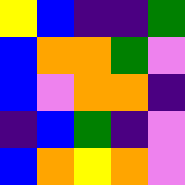[["yellow", "blue", "indigo", "indigo", "green"], ["blue", "orange", "orange", "green", "violet"], ["blue", "violet", "orange", "orange", "indigo"], ["indigo", "blue", "green", "indigo", "violet"], ["blue", "orange", "yellow", "orange", "violet"]]